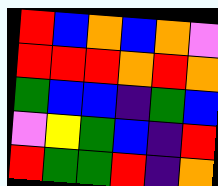[["red", "blue", "orange", "blue", "orange", "violet"], ["red", "red", "red", "orange", "red", "orange"], ["green", "blue", "blue", "indigo", "green", "blue"], ["violet", "yellow", "green", "blue", "indigo", "red"], ["red", "green", "green", "red", "indigo", "orange"]]